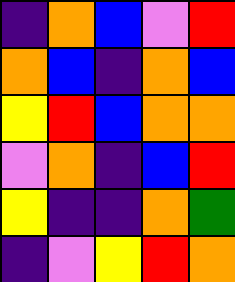[["indigo", "orange", "blue", "violet", "red"], ["orange", "blue", "indigo", "orange", "blue"], ["yellow", "red", "blue", "orange", "orange"], ["violet", "orange", "indigo", "blue", "red"], ["yellow", "indigo", "indigo", "orange", "green"], ["indigo", "violet", "yellow", "red", "orange"]]